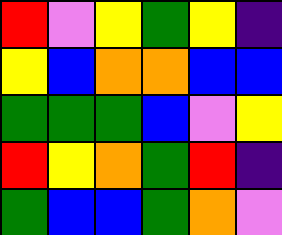[["red", "violet", "yellow", "green", "yellow", "indigo"], ["yellow", "blue", "orange", "orange", "blue", "blue"], ["green", "green", "green", "blue", "violet", "yellow"], ["red", "yellow", "orange", "green", "red", "indigo"], ["green", "blue", "blue", "green", "orange", "violet"]]